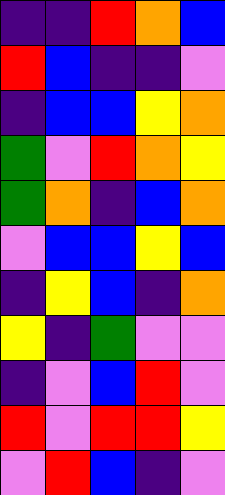[["indigo", "indigo", "red", "orange", "blue"], ["red", "blue", "indigo", "indigo", "violet"], ["indigo", "blue", "blue", "yellow", "orange"], ["green", "violet", "red", "orange", "yellow"], ["green", "orange", "indigo", "blue", "orange"], ["violet", "blue", "blue", "yellow", "blue"], ["indigo", "yellow", "blue", "indigo", "orange"], ["yellow", "indigo", "green", "violet", "violet"], ["indigo", "violet", "blue", "red", "violet"], ["red", "violet", "red", "red", "yellow"], ["violet", "red", "blue", "indigo", "violet"]]